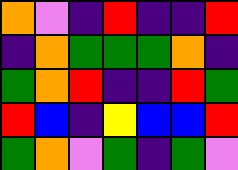[["orange", "violet", "indigo", "red", "indigo", "indigo", "red"], ["indigo", "orange", "green", "green", "green", "orange", "indigo"], ["green", "orange", "red", "indigo", "indigo", "red", "green"], ["red", "blue", "indigo", "yellow", "blue", "blue", "red"], ["green", "orange", "violet", "green", "indigo", "green", "violet"]]